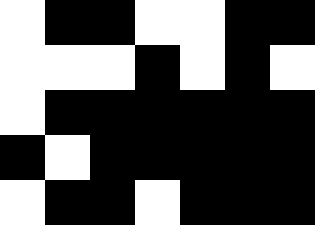[["white", "black", "black", "white", "white", "black", "black"], ["white", "white", "white", "black", "white", "black", "white"], ["white", "black", "black", "black", "black", "black", "black"], ["black", "white", "black", "black", "black", "black", "black"], ["white", "black", "black", "white", "black", "black", "black"]]